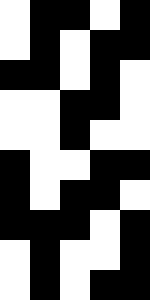[["white", "black", "black", "white", "black"], ["white", "black", "white", "black", "black"], ["black", "black", "white", "black", "white"], ["white", "white", "black", "black", "white"], ["white", "white", "black", "white", "white"], ["black", "white", "white", "black", "black"], ["black", "white", "black", "black", "white"], ["black", "black", "black", "white", "black"], ["white", "black", "white", "white", "black"], ["white", "black", "white", "black", "black"]]